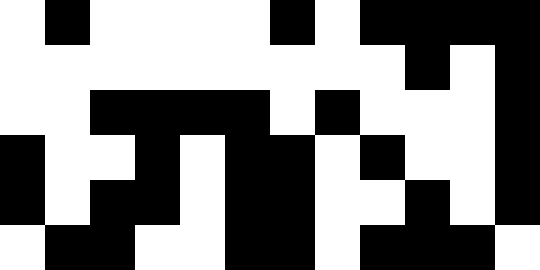[["white", "black", "white", "white", "white", "white", "black", "white", "black", "black", "black", "black"], ["white", "white", "white", "white", "white", "white", "white", "white", "white", "black", "white", "black"], ["white", "white", "black", "black", "black", "black", "white", "black", "white", "white", "white", "black"], ["black", "white", "white", "black", "white", "black", "black", "white", "black", "white", "white", "black"], ["black", "white", "black", "black", "white", "black", "black", "white", "white", "black", "white", "black"], ["white", "black", "black", "white", "white", "black", "black", "white", "black", "black", "black", "white"]]